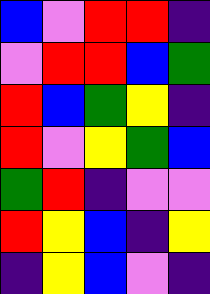[["blue", "violet", "red", "red", "indigo"], ["violet", "red", "red", "blue", "green"], ["red", "blue", "green", "yellow", "indigo"], ["red", "violet", "yellow", "green", "blue"], ["green", "red", "indigo", "violet", "violet"], ["red", "yellow", "blue", "indigo", "yellow"], ["indigo", "yellow", "blue", "violet", "indigo"]]